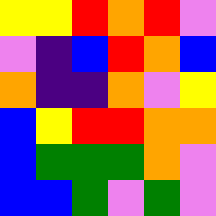[["yellow", "yellow", "red", "orange", "red", "violet"], ["violet", "indigo", "blue", "red", "orange", "blue"], ["orange", "indigo", "indigo", "orange", "violet", "yellow"], ["blue", "yellow", "red", "red", "orange", "orange"], ["blue", "green", "green", "green", "orange", "violet"], ["blue", "blue", "green", "violet", "green", "violet"]]